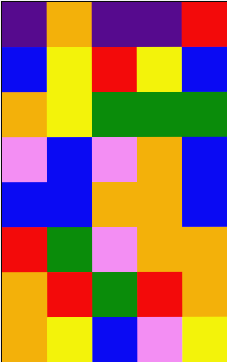[["indigo", "orange", "indigo", "indigo", "red"], ["blue", "yellow", "red", "yellow", "blue"], ["orange", "yellow", "green", "green", "green"], ["violet", "blue", "violet", "orange", "blue"], ["blue", "blue", "orange", "orange", "blue"], ["red", "green", "violet", "orange", "orange"], ["orange", "red", "green", "red", "orange"], ["orange", "yellow", "blue", "violet", "yellow"]]